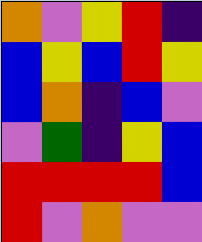[["orange", "violet", "yellow", "red", "indigo"], ["blue", "yellow", "blue", "red", "yellow"], ["blue", "orange", "indigo", "blue", "violet"], ["violet", "green", "indigo", "yellow", "blue"], ["red", "red", "red", "red", "blue"], ["red", "violet", "orange", "violet", "violet"]]